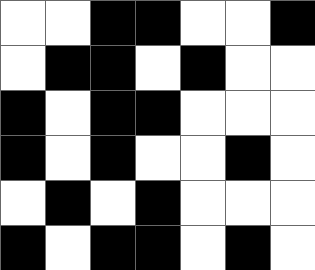[["white", "white", "black", "black", "white", "white", "black"], ["white", "black", "black", "white", "black", "white", "white"], ["black", "white", "black", "black", "white", "white", "white"], ["black", "white", "black", "white", "white", "black", "white"], ["white", "black", "white", "black", "white", "white", "white"], ["black", "white", "black", "black", "white", "black", "white"]]